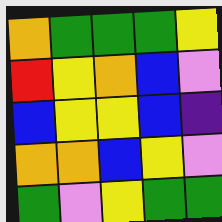[["orange", "green", "green", "green", "yellow"], ["red", "yellow", "orange", "blue", "violet"], ["blue", "yellow", "yellow", "blue", "indigo"], ["orange", "orange", "blue", "yellow", "violet"], ["green", "violet", "yellow", "green", "green"]]